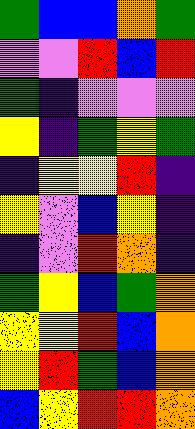[["green", "blue", "blue", "orange", "green"], ["violet", "violet", "red", "blue", "red"], ["green", "indigo", "violet", "violet", "violet"], ["yellow", "indigo", "green", "yellow", "green"], ["indigo", "yellow", "yellow", "red", "indigo"], ["yellow", "violet", "blue", "yellow", "indigo"], ["indigo", "violet", "red", "orange", "indigo"], ["green", "yellow", "blue", "green", "orange"], ["yellow", "yellow", "red", "blue", "orange"], ["yellow", "red", "green", "blue", "orange"], ["blue", "yellow", "red", "red", "orange"]]